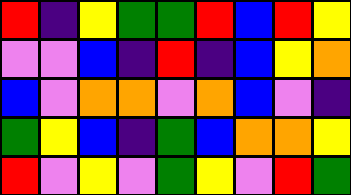[["red", "indigo", "yellow", "green", "green", "red", "blue", "red", "yellow"], ["violet", "violet", "blue", "indigo", "red", "indigo", "blue", "yellow", "orange"], ["blue", "violet", "orange", "orange", "violet", "orange", "blue", "violet", "indigo"], ["green", "yellow", "blue", "indigo", "green", "blue", "orange", "orange", "yellow"], ["red", "violet", "yellow", "violet", "green", "yellow", "violet", "red", "green"]]